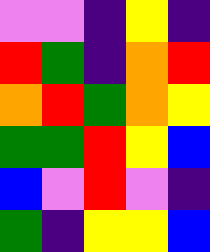[["violet", "violet", "indigo", "yellow", "indigo"], ["red", "green", "indigo", "orange", "red"], ["orange", "red", "green", "orange", "yellow"], ["green", "green", "red", "yellow", "blue"], ["blue", "violet", "red", "violet", "indigo"], ["green", "indigo", "yellow", "yellow", "blue"]]